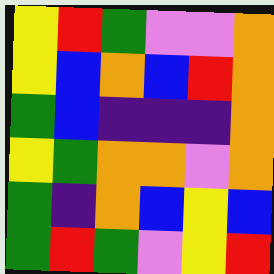[["yellow", "red", "green", "violet", "violet", "orange"], ["yellow", "blue", "orange", "blue", "red", "orange"], ["green", "blue", "indigo", "indigo", "indigo", "orange"], ["yellow", "green", "orange", "orange", "violet", "orange"], ["green", "indigo", "orange", "blue", "yellow", "blue"], ["green", "red", "green", "violet", "yellow", "red"]]